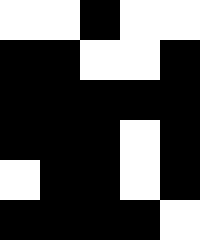[["white", "white", "black", "white", "white"], ["black", "black", "white", "white", "black"], ["black", "black", "black", "black", "black"], ["black", "black", "black", "white", "black"], ["white", "black", "black", "white", "black"], ["black", "black", "black", "black", "white"]]